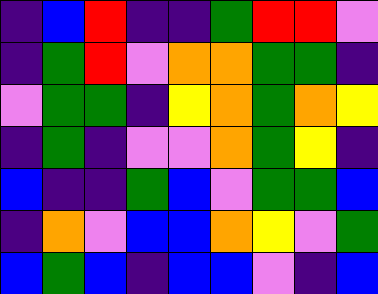[["indigo", "blue", "red", "indigo", "indigo", "green", "red", "red", "violet"], ["indigo", "green", "red", "violet", "orange", "orange", "green", "green", "indigo"], ["violet", "green", "green", "indigo", "yellow", "orange", "green", "orange", "yellow"], ["indigo", "green", "indigo", "violet", "violet", "orange", "green", "yellow", "indigo"], ["blue", "indigo", "indigo", "green", "blue", "violet", "green", "green", "blue"], ["indigo", "orange", "violet", "blue", "blue", "orange", "yellow", "violet", "green"], ["blue", "green", "blue", "indigo", "blue", "blue", "violet", "indigo", "blue"]]